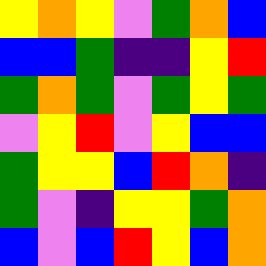[["yellow", "orange", "yellow", "violet", "green", "orange", "blue"], ["blue", "blue", "green", "indigo", "indigo", "yellow", "red"], ["green", "orange", "green", "violet", "green", "yellow", "green"], ["violet", "yellow", "red", "violet", "yellow", "blue", "blue"], ["green", "yellow", "yellow", "blue", "red", "orange", "indigo"], ["green", "violet", "indigo", "yellow", "yellow", "green", "orange"], ["blue", "violet", "blue", "red", "yellow", "blue", "orange"]]